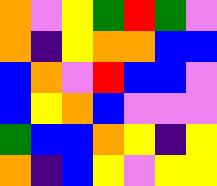[["orange", "violet", "yellow", "green", "red", "green", "violet"], ["orange", "indigo", "yellow", "orange", "orange", "blue", "blue"], ["blue", "orange", "violet", "red", "blue", "blue", "violet"], ["blue", "yellow", "orange", "blue", "violet", "violet", "violet"], ["green", "blue", "blue", "orange", "yellow", "indigo", "yellow"], ["orange", "indigo", "blue", "yellow", "violet", "yellow", "yellow"]]